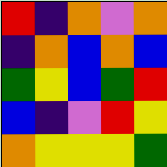[["red", "indigo", "orange", "violet", "orange"], ["indigo", "orange", "blue", "orange", "blue"], ["green", "yellow", "blue", "green", "red"], ["blue", "indigo", "violet", "red", "yellow"], ["orange", "yellow", "yellow", "yellow", "green"]]